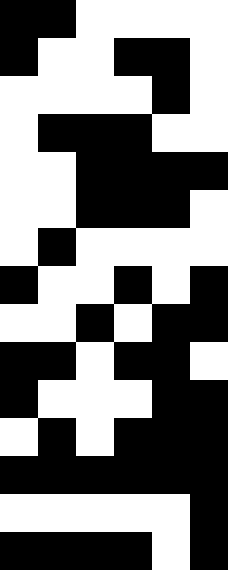[["black", "black", "white", "white", "white", "white"], ["black", "white", "white", "black", "black", "white"], ["white", "white", "white", "white", "black", "white"], ["white", "black", "black", "black", "white", "white"], ["white", "white", "black", "black", "black", "black"], ["white", "white", "black", "black", "black", "white"], ["white", "black", "white", "white", "white", "white"], ["black", "white", "white", "black", "white", "black"], ["white", "white", "black", "white", "black", "black"], ["black", "black", "white", "black", "black", "white"], ["black", "white", "white", "white", "black", "black"], ["white", "black", "white", "black", "black", "black"], ["black", "black", "black", "black", "black", "black"], ["white", "white", "white", "white", "white", "black"], ["black", "black", "black", "black", "white", "black"]]